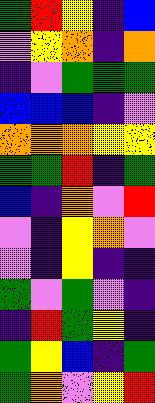[["green", "red", "yellow", "indigo", "blue"], ["violet", "yellow", "orange", "indigo", "orange"], ["indigo", "violet", "green", "green", "green"], ["blue", "blue", "blue", "indigo", "violet"], ["orange", "orange", "orange", "yellow", "yellow"], ["green", "green", "red", "indigo", "green"], ["blue", "indigo", "orange", "violet", "red"], ["violet", "indigo", "yellow", "orange", "violet"], ["violet", "indigo", "yellow", "indigo", "indigo"], ["green", "violet", "green", "violet", "indigo"], ["indigo", "red", "green", "yellow", "indigo"], ["green", "yellow", "blue", "indigo", "green"], ["green", "orange", "violet", "yellow", "red"]]